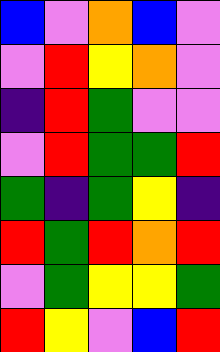[["blue", "violet", "orange", "blue", "violet"], ["violet", "red", "yellow", "orange", "violet"], ["indigo", "red", "green", "violet", "violet"], ["violet", "red", "green", "green", "red"], ["green", "indigo", "green", "yellow", "indigo"], ["red", "green", "red", "orange", "red"], ["violet", "green", "yellow", "yellow", "green"], ["red", "yellow", "violet", "blue", "red"]]